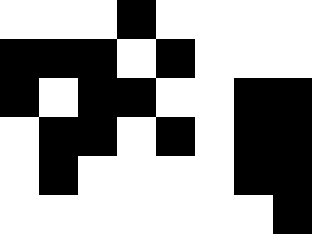[["white", "white", "white", "black", "white", "white", "white", "white"], ["black", "black", "black", "white", "black", "white", "white", "white"], ["black", "white", "black", "black", "white", "white", "black", "black"], ["white", "black", "black", "white", "black", "white", "black", "black"], ["white", "black", "white", "white", "white", "white", "black", "black"], ["white", "white", "white", "white", "white", "white", "white", "black"]]